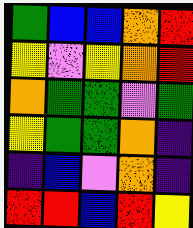[["green", "blue", "blue", "orange", "red"], ["yellow", "violet", "yellow", "orange", "red"], ["orange", "green", "green", "violet", "green"], ["yellow", "green", "green", "orange", "indigo"], ["indigo", "blue", "violet", "orange", "indigo"], ["red", "red", "blue", "red", "yellow"]]